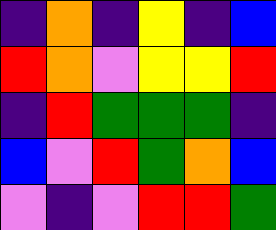[["indigo", "orange", "indigo", "yellow", "indigo", "blue"], ["red", "orange", "violet", "yellow", "yellow", "red"], ["indigo", "red", "green", "green", "green", "indigo"], ["blue", "violet", "red", "green", "orange", "blue"], ["violet", "indigo", "violet", "red", "red", "green"]]